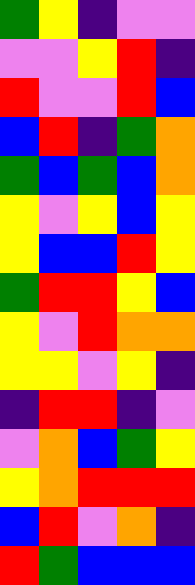[["green", "yellow", "indigo", "violet", "violet"], ["violet", "violet", "yellow", "red", "indigo"], ["red", "violet", "violet", "red", "blue"], ["blue", "red", "indigo", "green", "orange"], ["green", "blue", "green", "blue", "orange"], ["yellow", "violet", "yellow", "blue", "yellow"], ["yellow", "blue", "blue", "red", "yellow"], ["green", "red", "red", "yellow", "blue"], ["yellow", "violet", "red", "orange", "orange"], ["yellow", "yellow", "violet", "yellow", "indigo"], ["indigo", "red", "red", "indigo", "violet"], ["violet", "orange", "blue", "green", "yellow"], ["yellow", "orange", "red", "red", "red"], ["blue", "red", "violet", "orange", "indigo"], ["red", "green", "blue", "blue", "blue"]]